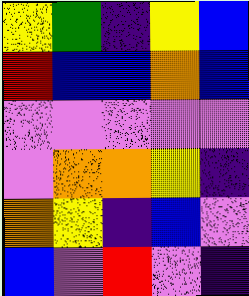[["yellow", "green", "indigo", "yellow", "blue"], ["red", "blue", "blue", "orange", "blue"], ["violet", "violet", "violet", "violet", "violet"], ["violet", "orange", "orange", "yellow", "indigo"], ["orange", "yellow", "indigo", "blue", "violet"], ["blue", "violet", "red", "violet", "indigo"]]